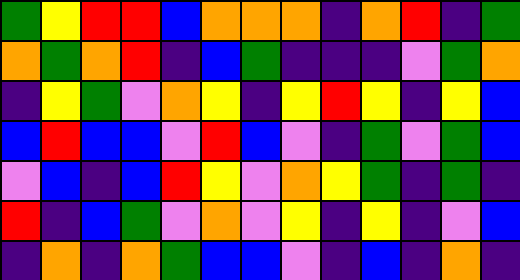[["green", "yellow", "red", "red", "blue", "orange", "orange", "orange", "indigo", "orange", "red", "indigo", "green"], ["orange", "green", "orange", "red", "indigo", "blue", "green", "indigo", "indigo", "indigo", "violet", "green", "orange"], ["indigo", "yellow", "green", "violet", "orange", "yellow", "indigo", "yellow", "red", "yellow", "indigo", "yellow", "blue"], ["blue", "red", "blue", "blue", "violet", "red", "blue", "violet", "indigo", "green", "violet", "green", "blue"], ["violet", "blue", "indigo", "blue", "red", "yellow", "violet", "orange", "yellow", "green", "indigo", "green", "indigo"], ["red", "indigo", "blue", "green", "violet", "orange", "violet", "yellow", "indigo", "yellow", "indigo", "violet", "blue"], ["indigo", "orange", "indigo", "orange", "green", "blue", "blue", "violet", "indigo", "blue", "indigo", "orange", "indigo"]]